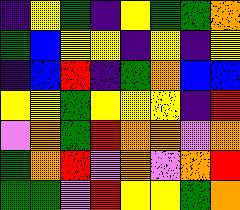[["indigo", "yellow", "green", "indigo", "yellow", "green", "green", "orange"], ["green", "blue", "yellow", "yellow", "indigo", "yellow", "indigo", "yellow"], ["indigo", "blue", "red", "indigo", "green", "orange", "blue", "blue"], ["yellow", "yellow", "green", "yellow", "yellow", "yellow", "indigo", "red"], ["violet", "orange", "green", "red", "orange", "orange", "violet", "orange"], ["green", "orange", "red", "violet", "orange", "violet", "orange", "red"], ["green", "green", "violet", "red", "yellow", "yellow", "green", "orange"]]